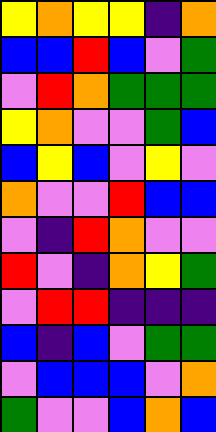[["yellow", "orange", "yellow", "yellow", "indigo", "orange"], ["blue", "blue", "red", "blue", "violet", "green"], ["violet", "red", "orange", "green", "green", "green"], ["yellow", "orange", "violet", "violet", "green", "blue"], ["blue", "yellow", "blue", "violet", "yellow", "violet"], ["orange", "violet", "violet", "red", "blue", "blue"], ["violet", "indigo", "red", "orange", "violet", "violet"], ["red", "violet", "indigo", "orange", "yellow", "green"], ["violet", "red", "red", "indigo", "indigo", "indigo"], ["blue", "indigo", "blue", "violet", "green", "green"], ["violet", "blue", "blue", "blue", "violet", "orange"], ["green", "violet", "violet", "blue", "orange", "blue"]]